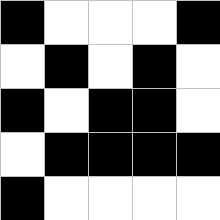[["black", "white", "white", "white", "black"], ["white", "black", "white", "black", "white"], ["black", "white", "black", "black", "white"], ["white", "black", "black", "black", "black"], ["black", "white", "white", "white", "white"]]